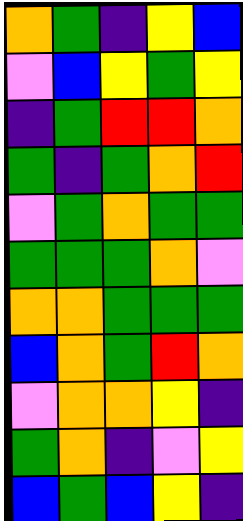[["orange", "green", "indigo", "yellow", "blue"], ["violet", "blue", "yellow", "green", "yellow"], ["indigo", "green", "red", "red", "orange"], ["green", "indigo", "green", "orange", "red"], ["violet", "green", "orange", "green", "green"], ["green", "green", "green", "orange", "violet"], ["orange", "orange", "green", "green", "green"], ["blue", "orange", "green", "red", "orange"], ["violet", "orange", "orange", "yellow", "indigo"], ["green", "orange", "indigo", "violet", "yellow"], ["blue", "green", "blue", "yellow", "indigo"]]